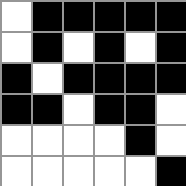[["white", "black", "black", "black", "black", "black"], ["white", "black", "white", "black", "white", "black"], ["black", "white", "black", "black", "black", "black"], ["black", "black", "white", "black", "black", "white"], ["white", "white", "white", "white", "black", "white"], ["white", "white", "white", "white", "white", "black"]]